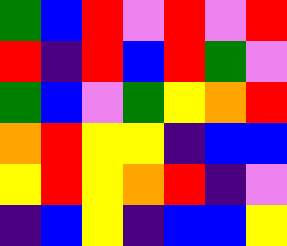[["green", "blue", "red", "violet", "red", "violet", "red"], ["red", "indigo", "red", "blue", "red", "green", "violet"], ["green", "blue", "violet", "green", "yellow", "orange", "red"], ["orange", "red", "yellow", "yellow", "indigo", "blue", "blue"], ["yellow", "red", "yellow", "orange", "red", "indigo", "violet"], ["indigo", "blue", "yellow", "indigo", "blue", "blue", "yellow"]]